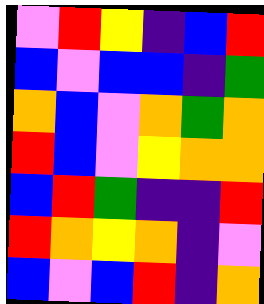[["violet", "red", "yellow", "indigo", "blue", "red"], ["blue", "violet", "blue", "blue", "indigo", "green"], ["orange", "blue", "violet", "orange", "green", "orange"], ["red", "blue", "violet", "yellow", "orange", "orange"], ["blue", "red", "green", "indigo", "indigo", "red"], ["red", "orange", "yellow", "orange", "indigo", "violet"], ["blue", "violet", "blue", "red", "indigo", "orange"]]